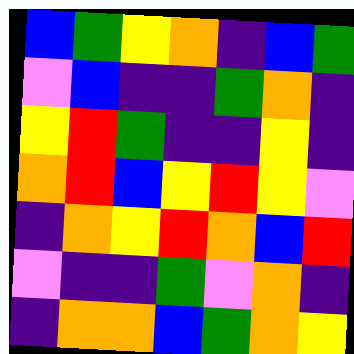[["blue", "green", "yellow", "orange", "indigo", "blue", "green"], ["violet", "blue", "indigo", "indigo", "green", "orange", "indigo"], ["yellow", "red", "green", "indigo", "indigo", "yellow", "indigo"], ["orange", "red", "blue", "yellow", "red", "yellow", "violet"], ["indigo", "orange", "yellow", "red", "orange", "blue", "red"], ["violet", "indigo", "indigo", "green", "violet", "orange", "indigo"], ["indigo", "orange", "orange", "blue", "green", "orange", "yellow"]]